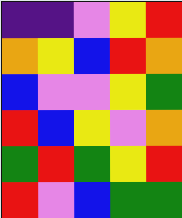[["indigo", "indigo", "violet", "yellow", "red"], ["orange", "yellow", "blue", "red", "orange"], ["blue", "violet", "violet", "yellow", "green"], ["red", "blue", "yellow", "violet", "orange"], ["green", "red", "green", "yellow", "red"], ["red", "violet", "blue", "green", "green"]]